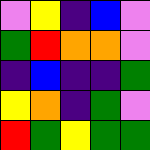[["violet", "yellow", "indigo", "blue", "violet"], ["green", "red", "orange", "orange", "violet"], ["indigo", "blue", "indigo", "indigo", "green"], ["yellow", "orange", "indigo", "green", "violet"], ["red", "green", "yellow", "green", "green"]]